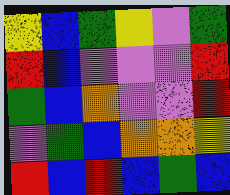[["yellow", "blue", "green", "yellow", "violet", "green"], ["red", "blue", "violet", "violet", "violet", "red"], ["green", "blue", "orange", "violet", "violet", "red"], ["violet", "green", "blue", "orange", "orange", "yellow"], ["red", "blue", "red", "blue", "green", "blue"]]